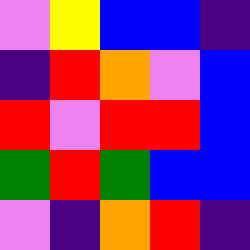[["violet", "yellow", "blue", "blue", "indigo"], ["indigo", "red", "orange", "violet", "blue"], ["red", "violet", "red", "red", "blue"], ["green", "red", "green", "blue", "blue"], ["violet", "indigo", "orange", "red", "indigo"]]